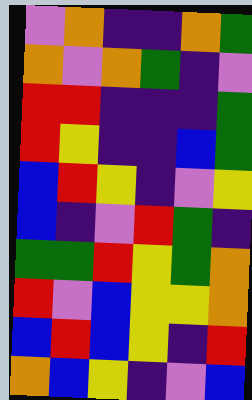[["violet", "orange", "indigo", "indigo", "orange", "green"], ["orange", "violet", "orange", "green", "indigo", "violet"], ["red", "red", "indigo", "indigo", "indigo", "green"], ["red", "yellow", "indigo", "indigo", "blue", "green"], ["blue", "red", "yellow", "indigo", "violet", "yellow"], ["blue", "indigo", "violet", "red", "green", "indigo"], ["green", "green", "red", "yellow", "green", "orange"], ["red", "violet", "blue", "yellow", "yellow", "orange"], ["blue", "red", "blue", "yellow", "indigo", "red"], ["orange", "blue", "yellow", "indigo", "violet", "blue"]]